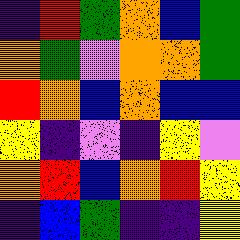[["indigo", "red", "green", "orange", "blue", "green"], ["orange", "green", "violet", "orange", "orange", "green"], ["red", "orange", "blue", "orange", "blue", "blue"], ["yellow", "indigo", "violet", "indigo", "yellow", "violet"], ["orange", "red", "blue", "orange", "red", "yellow"], ["indigo", "blue", "green", "indigo", "indigo", "yellow"]]